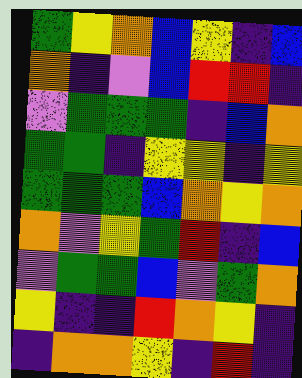[["green", "yellow", "orange", "blue", "yellow", "indigo", "blue"], ["orange", "indigo", "violet", "blue", "red", "red", "indigo"], ["violet", "green", "green", "green", "indigo", "blue", "orange"], ["green", "green", "indigo", "yellow", "yellow", "indigo", "yellow"], ["green", "green", "green", "blue", "orange", "yellow", "orange"], ["orange", "violet", "yellow", "green", "red", "indigo", "blue"], ["violet", "green", "green", "blue", "violet", "green", "orange"], ["yellow", "indigo", "indigo", "red", "orange", "yellow", "indigo"], ["indigo", "orange", "orange", "yellow", "indigo", "red", "indigo"]]